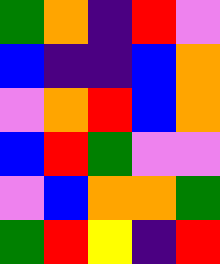[["green", "orange", "indigo", "red", "violet"], ["blue", "indigo", "indigo", "blue", "orange"], ["violet", "orange", "red", "blue", "orange"], ["blue", "red", "green", "violet", "violet"], ["violet", "blue", "orange", "orange", "green"], ["green", "red", "yellow", "indigo", "red"]]